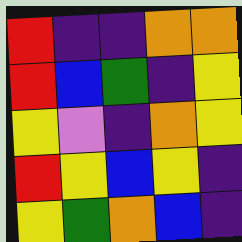[["red", "indigo", "indigo", "orange", "orange"], ["red", "blue", "green", "indigo", "yellow"], ["yellow", "violet", "indigo", "orange", "yellow"], ["red", "yellow", "blue", "yellow", "indigo"], ["yellow", "green", "orange", "blue", "indigo"]]